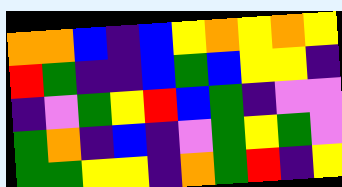[["orange", "orange", "blue", "indigo", "blue", "yellow", "orange", "yellow", "orange", "yellow"], ["red", "green", "indigo", "indigo", "blue", "green", "blue", "yellow", "yellow", "indigo"], ["indigo", "violet", "green", "yellow", "red", "blue", "green", "indigo", "violet", "violet"], ["green", "orange", "indigo", "blue", "indigo", "violet", "green", "yellow", "green", "violet"], ["green", "green", "yellow", "yellow", "indigo", "orange", "green", "red", "indigo", "yellow"]]